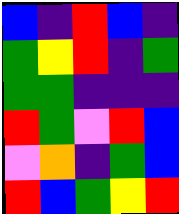[["blue", "indigo", "red", "blue", "indigo"], ["green", "yellow", "red", "indigo", "green"], ["green", "green", "indigo", "indigo", "indigo"], ["red", "green", "violet", "red", "blue"], ["violet", "orange", "indigo", "green", "blue"], ["red", "blue", "green", "yellow", "red"]]